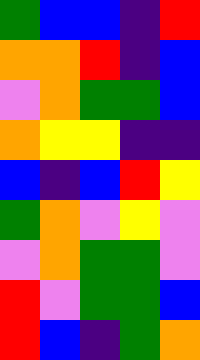[["green", "blue", "blue", "indigo", "red"], ["orange", "orange", "red", "indigo", "blue"], ["violet", "orange", "green", "green", "blue"], ["orange", "yellow", "yellow", "indigo", "indigo"], ["blue", "indigo", "blue", "red", "yellow"], ["green", "orange", "violet", "yellow", "violet"], ["violet", "orange", "green", "green", "violet"], ["red", "violet", "green", "green", "blue"], ["red", "blue", "indigo", "green", "orange"]]